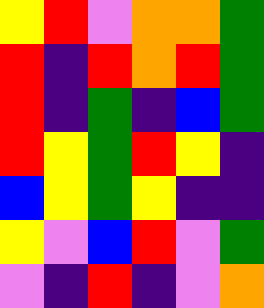[["yellow", "red", "violet", "orange", "orange", "green"], ["red", "indigo", "red", "orange", "red", "green"], ["red", "indigo", "green", "indigo", "blue", "green"], ["red", "yellow", "green", "red", "yellow", "indigo"], ["blue", "yellow", "green", "yellow", "indigo", "indigo"], ["yellow", "violet", "blue", "red", "violet", "green"], ["violet", "indigo", "red", "indigo", "violet", "orange"]]